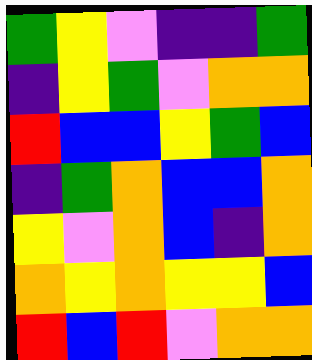[["green", "yellow", "violet", "indigo", "indigo", "green"], ["indigo", "yellow", "green", "violet", "orange", "orange"], ["red", "blue", "blue", "yellow", "green", "blue"], ["indigo", "green", "orange", "blue", "blue", "orange"], ["yellow", "violet", "orange", "blue", "indigo", "orange"], ["orange", "yellow", "orange", "yellow", "yellow", "blue"], ["red", "blue", "red", "violet", "orange", "orange"]]